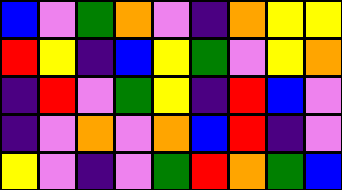[["blue", "violet", "green", "orange", "violet", "indigo", "orange", "yellow", "yellow"], ["red", "yellow", "indigo", "blue", "yellow", "green", "violet", "yellow", "orange"], ["indigo", "red", "violet", "green", "yellow", "indigo", "red", "blue", "violet"], ["indigo", "violet", "orange", "violet", "orange", "blue", "red", "indigo", "violet"], ["yellow", "violet", "indigo", "violet", "green", "red", "orange", "green", "blue"]]